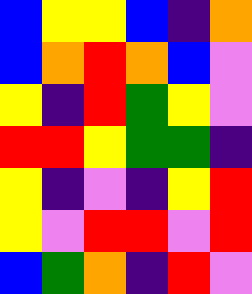[["blue", "yellow", "yellow", "blue", "indigo", "orange"], ["blue", "orange", "red", "orange", "blue", "violet"], ["yellow", "indigo", "red", "green", "yellow", "violet"], ["red", "red", "yellow", "green", "green", "indigo"], ["yellow", "indigo", "violet", "indigo", "yellow", "red"], ["yellow", "violet", "red", "red", "violet", "red"], ["blue", "green", "orange", "indigo", "red", "violet"]]